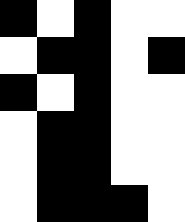[["black", "white", "black", "white", "white"], ["white", "black", "black", "white", "black"], ["black", "white", "black", "white", "white"], ["white", "black", "black", "white", "white"], ["white", "black", "black", "white", "white"], ["white", "black", "black", "black", "white"]]